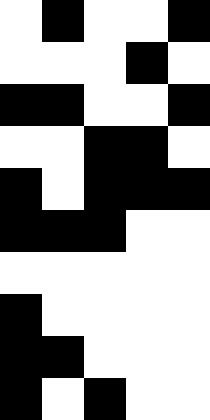[["white", "black", "white", "white", "black"], ["white", "white", "white", "black", "white"], ["black", "black", "white", "white", "black"], ["white", "white", "black", "black", "white"], ["black", "white", "black", "black", "black"], ["black", "black", "black", "white", "white"], ["white", "white", "white", "white", "white"], ["black", "white", "white", "white", "white"], ["black", "black", "white", "white", "white"], ["black", "white", "black", "white", "white"]]